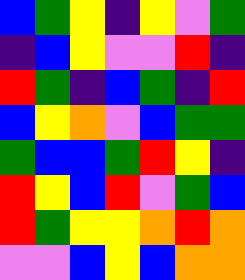[["blue", "green", "yellow", "indigo", "yellow", "violet", "green"], ["indigo", "blue", "yellow", "violet", "violet", "red", "indigo"], ["red", "green", "indigo", "blue", "green", "indigo", "red"], ["blue", "yellow", "orange", "violet", "blue", "green", "green"], ["green", "blue", "blue", "green", "red", "yellow", "indigo"], ["red", "yellow", "blue", "red", "violet", "green", "blue"], ["red", "green", "yellow", "yellow", "orange", "red", "orange"], ["violet", "violet", "blue", "yellow", "blue", "orange", "orange"]]